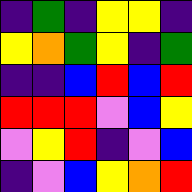[["indigo", "green", "indigo", "yellow", "yellow", "indigo"], ["yellow", "orange", "green", "yellow", "indigo", "green"], ["indigo", "indigo", "blue", "red", "blue", "red"], ["red", "red", "red", "violet", "blue", "yellow"], ["violet", "yellow", "red", "indigo", "violet", "blue"], ["indigo", "violet", "blue", "yellow", "orange", "red"]]